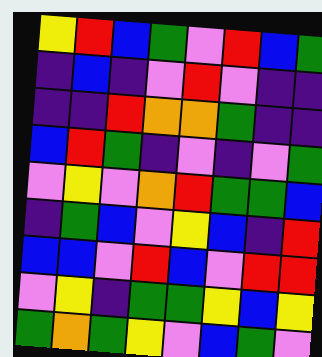[["yellow", "red", "blue", "green", "violet", "red", "blue", "green"], ["indigo", "blue", "indigo", "violet", "red", "violet", "indigo", "indigo"], ["indigo", "indigo", "red", "orange", "orange", "green", "indigo", "indigo"], ["blue", "red", "green", "indigo", "violet", "indigo", "violet", "green"], ["violet", "yellow", "violet", "orange", "red", "green", "green", "blue"], ["indigo", "green", "blue", "violet", "yellow", "blue", "indigo", "red"], ["blue", "blue", "violet", "red", "blue", "violet", "red", "red"], ["violet", "yellow", "indigo", "green", "green", "yellow", "blue", "yellow"], ["green", "orange", "green", "yellow", "violet", "blue", "green", "violet"]]